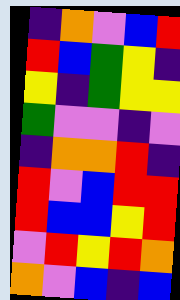[["indigo", "orange", "violet", "blue", "red"], ["red", "blue", "green", "yellow", "indigo"], ["yellow", "indigo", "green", "yellow", "yellow"], ["green", "violet", "violet", "indigo", "violet"], ["indigo", "orange", "orange", "red", "indigo"], ["red", "violet", "blue", "red", "red"], ["red", "blue", "blue", "yellow", "red"], ["violet", "red", "yellow", "red", "orange"], ["orange", "violet", "blue", "indigo", "blue"]]